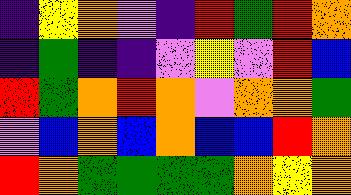[["indigo", "yellow", "orange", "violet", "indigo", "red", "green", "red", "orange"], ["indigo", "green", "indigo", "indigo", "violet", "yellow", "violet", "red", "blue"], ["red", "green", "orange", "red", "orange", "violet", "orange", "orange", "green"], ["violet", "blue", "orange", "blue", "orange", "blue", "blue", "red", "orange"], ["red", "orange", "green", "green", "green", "green", "orange", "yellow", "orange"]]